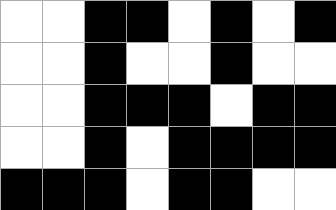[["white", "white", "black", "black", "white", "black", "white", "black"], ["white", "white", "black", "white", "white", "black", "white", "white"], ["white", "white", "black", "black", "black", "white", "black", "black"], ["white", "white", "black", "white", "black", "black", "black", "black"], ["black", "black", "black", "white", "black", "black", "white", "white"]]